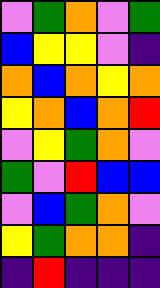[["violet", "green", "orange", "violet", "green"], ["blue", "yellow", "yellow", "violet", "indigo"], ["orange", "blue", "orange", "yellow", "orange"], ["yellow", "orange", "blue", "orange", "red"], ["violet", "yellow", "green", "orange", "violet"], ["green", "violet", "red", "blue", "blue"], ["violet", "blue", "green", "orange", "violet"], ["yellow", "green", "orange", "orange", "indigo"], ["indigo", "red", "indigo", "indigo", "indigo"]]